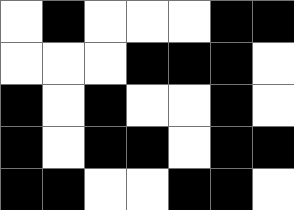[["white", "black", "white", "white", "white", "black", "black"], ["white", "white", "white", "black", "black", "black", "white"], ["black", "white", "black", "white", "white", "black", "white"], ["black", "white", "black", "black", "white", "black", "black"], ["black", "black", "white", "white", "black", "black", "white"]]